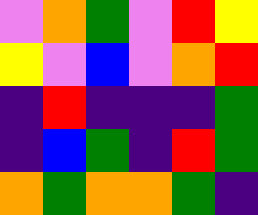[["violet", "orange", "green", "violet", "red", "yellow"], ["yellow", "violet", "blue", "violet", "orange", "red"], ["indigo", "red", "indigo", "indigo", "indigo", "green"], ["indigo", "blue", "green", "indigo", "red", "green"], ["orange", "green", "orange", "orange", "green", "indigo"]]